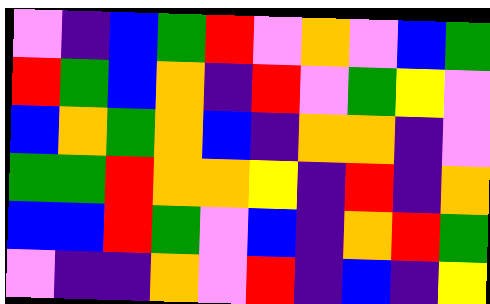[["violet", "indigo", "blue", "green", "red", "violet", "orange", "violet", "blue", "green"], ["red", "green", "blue", "orange", "indigo", "red", "violet", "green", "yellow", "violet"], ["blue", "orange", "green", "orange", "blue", "indigo", "orange", "orange", "indigo", "violet"], ["green", "green", "red", "orange", "orange", "yellow", "indigo", "red", "indigo", "orange"], ["blue", "blue", "red", "green", "violet", "blue", "indigo", "orange", "red", "green"], ["violet", "indigo", "indigo", "orange", "violet", "red", "indigo", "blue", "indigo", "yellow"]]